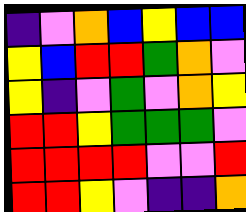[["indigo", "violet", "orange", "blue", "yellow", "blue", "blue"], ["yellow", "blue", "red", "red", "green", "orange", "violet"], ["yellow", "indigo", "violet", "green", "violet", "orange", "yellow"], ["red", "red", "yellow", "green", "green", "green", "violet"], ["red", "red", "red", "red", "violet", "violet", "red"], ["red", "red", "yellow", "violet", "indigo", "indigo", "orange"]]